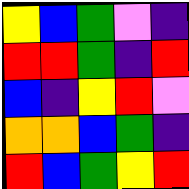[["yellow", "blue", "green", "violet", "indigo"], ["red", "red", "green", "indigo", "red"], ["blue", "indigo", "yellow", "red", "violet"], ["orange", "orange", "blue", "green", "indigo"], ["red", "blue", "green", "yellow", "red"]]